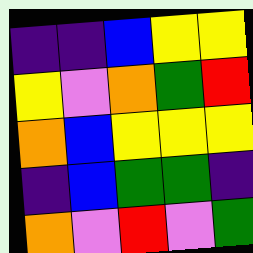[["indigo", "indigo", "blue", "yellow", "yellow"], ["yellow", "violet", "orange", "green", "red"], ["orange", "blue", "yellow", "yellow", "yellow"], ["indigo", "blue", "green", "green", "indigo"], ["orange", "violet", "red", "violet", "green"]]